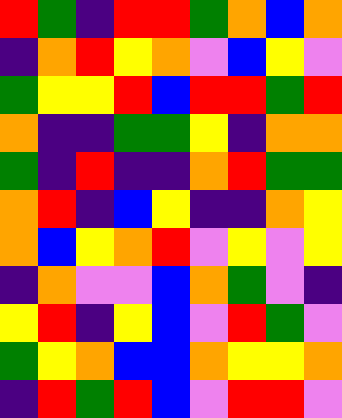[["red", "green", "indigo", "red", "red", "green", "orange", "blue", "orange"], ["indigo", "orange", "red", "yellow", "orange", "violet", "blue", "yellow", "violet"], ["green", "yellow", "yellow", "red", "blue", "red", "red", "green", "red"], ["orange", "indigo", "indigo", "green", "green", "yellow", "indigo", "orange", "orange"], ["green", "indigo", "red", "indigo", "indigo", "orange", "red", "green", "green"], ["orange", "red", "indigo", "blue", "yellow", "indigo", "indigo", "orange", "yellow"], ["orange", "blue", "yellow", "orange", "red", "violet", "yellow", "violet", "yellow"], ["indigo", "orange", "violet", "violet", "blue", "orange", "green", "violet", "indigo"], ["yellow", "red", "indigo", "yellow", "blue", "violet", "red", "green", "violet"], ["green", "yellow", "orange", "blue", "blue", "orange", "yellow", "yellow", "orange"], ["indigo", "red", "green", "red", "blue", "violet", "red", "red", "violet"]]